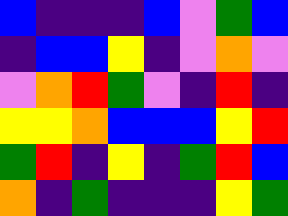[["blue", "indigo", "indigo", "indigo", "blue", "violet", "green", "blue"], ["indigo", "blue", "blue", "yellow", "indigo", "violet", "orange", "violet"], ["violet", "orange", "red", "green", "violet", "indigo", "red", "indigo"], ["yellow", "yellow", "orange", "blue", "blue", "blue", "yellow", "red"], ["green", "red", "indigo", "yellow", "indigo", "green", "red", "blue"], ["orange", "indigo", "green", "indigo", "indigo", "indigo", "yellow", "green"]]